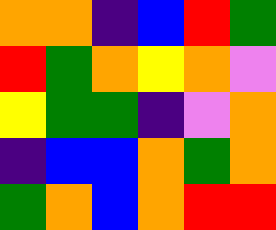[["orange", "orange", "indigo", "blue", "red", "green"], ["red", "green", "orange", "yellow", "orange", "violet"], ["yellow", "green", "green", "indigo", "violet", "orange"], ["indigo", "blue", "blue", "orange", "green", "orange"], ["green", "orange", "blue", "orange", "red", "red"]]